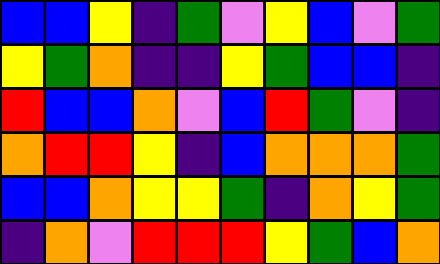[["blue", "blue", "yellow", "indigo", "green", "violet", "yellow", "blue", "violet", "green"], ["yellow", "green", "orange", "indigo", "indigo", "yellow", "green", "blue", "blue", "indigo"], ["red", "blue", "blue", "orange", "violet", "blue", "red", "green", "violet", "indigo"], ["orange", "red", "red", "yellow", "indigo", "blue", "orange", "orange", "orange", "green"], ["blue", "blue", "orange", "yellow", "yellow", "green", "indigo", "orange", "yellow", "green"], ["indigo", "orange", "violet", "red", "red", "red", "yellow", "green", "blue", "orange"]]